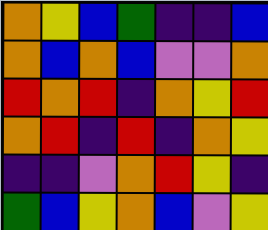[["orange", "yellow", "blue", "green", "indigo", "indigo", "blue"], ["orange", "blue", "orange", "blue", "violet", "violet", "orange"], ["red", "orange", "red", "indigo", "orange", "yellow", "red"], ["orange", "red", "indigo", "red", "indigo", "orange", "yellow"], ["indigo", "indigo", "violet", "orange", "red", "yellow", "indigo"], ["green", "blue", "yellow", "orange", "blue", "violet", "yellow"]]